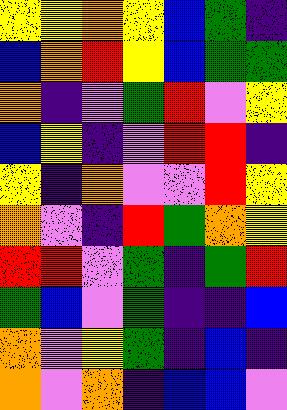[["yellow", "yellow", "orange", "yellow", "blue", "green", "indigo"], ["blue", "orange", "red", "yellow", "blue", "green", "green"], ["orange", "indigo", "violet", "green", "red", "violet", "yellow"], ["blue", "yellow", "indigo", "violet", "red", "red", "indigo"], ["yellow", "indigo", "orange", "violet", "violet", "red", "yellow"], ["orange", "violet", "indigo", "red", "green", "orange", "yellow"], ["red", "red", "violet", "green", "indigo", "green", "red"], ["green", "blue", "violet", "green", "indigo", "indigo", "blue"], ["orange", "violet", "yellow", "green", "indigo", "blue", "indigo"], ["orange", "violet", "orange", "indigo", "blue", "blue", "violet"]]